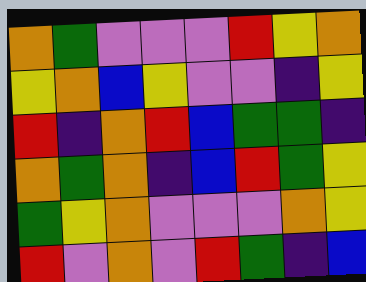[["orange", "green", "violet", "violet", "violet", "red", "yellow", "orange"], ["yellow", "orange", "blue", "yellow", "violet", "violet", "indigo", "yellow"], ["red", "indigo", "orange", "red", "blue", "green", "green", "indigo"], ["orange", "green", "orange", "indigo", "blue", "red", "green", "yellow"], ["green", "yellow", "orange", "violet", "violet", "violet", "orange", "yellow"], ["red", "violet", "orange", "violet", "red", "green", "indigo", "blue"]]